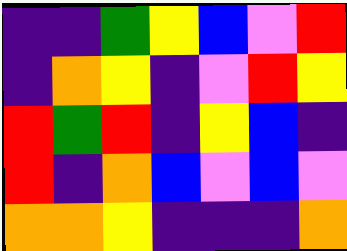[["indigo", "indigo", "green", "yellow", "blue", "violet", "red"], ["indigo", "orange", "yellow", "indigo", "violet", "red", "yellow"], ["red", "green", "red", "indigo", "yellow", "blue", "indigo"], ["red", "indigo", "orange", "blue", "violet", "blue", "violet"], ["orange", "orange", "yellow", "indigo", "indigo", "indigo", "orange"]]